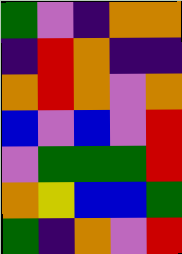[["green", "violet", "indigo", "orange", "orange"], ["indigo", "red", "orange", "indigo", "indigo"], ["orange", "red", "orange", "violet", "orange"], ["blue", "violet", "blue", "violet", "red"], ["violet", "green", "green", "green", "red"], ["orange", "yellow", "blue", "blue", "green"], ["green", "indigo", "orange", "violet", "red"]]